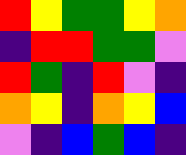[["red", "yellow", "green", "green", "yellow", "orange"], ["indigo", "red", "red", "green", "green", "violet"], ["red", "green", "indigo", "red", "violet", "indigo"], ["orange", "yellow", "indigo", "orange", "yellow", "blue"], ["violet", "indigo", "blue", "green", "blue", "indigo"]]